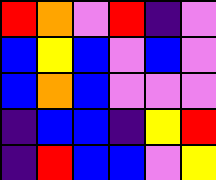[["red", "orange", "violet", "red", "indigo", "violet"], ["blue", "yellow", "blue", "violet", "blue", "violet"], ["blue", "orange", "blue", "violet", "violet", "violet"], ["indigo", "blue", "blue", "indigo", "yellow", "red"], ["indigo", "red", "blue", "blue", "violet", "yellow"]]